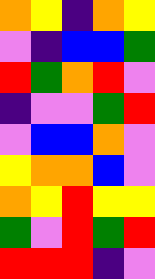[["orange", "yellow", "indigo", "orange", "yellow"], ["violet", "indigo", "blue", "blue", "green"], ["red", "green", "orange", "red", "violet"], ["indigo", "violet", "violet", "green", "red"], ["violet", "blue", "blue", "orange", "violet"], ["yellow", "orange", "orange", "blue", "violet"], ["orange", "yellow", "red", "yellow", "yellow"], ["green", "violet", "red", "green", "red"], ["red", "red", "red", "indigo", "violet"]]